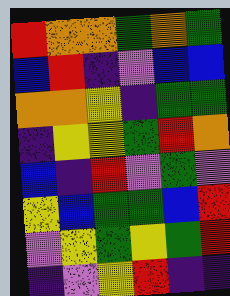[["red", "orange", "orange", "green", "orange", "green"], ["blue", "red", "indigo", "violet", "blue", "blue"], ["orange", "orange", "yellow", "indigo", "green", "green"], ["indigo", "yellow", "yellow", "green", "red", "orange"], ["blue", "indigo", "red", "violet", "green", "violet"], ["yellow", "blue", "green", "green", "blue", "red"], ["violet", "yellow", "green", "yellow", "green", "red"], ["indigo", "violet", "yellow", "red", "indigo", "indigo"]]